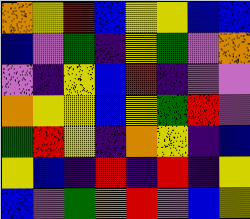[["orange", "yellow", "red", "blue", "yellow", "yellow", "blue", "blue"], ["blue", "violet", "green", "indigo", "yellow", "green", "violet", "orange"], ["violet", "indigo", "yellow", "blue", "red", "indigo", "violet", "violet"], ["orange", "yellow", "yellow", "blue", "yellow", "green", "red", "violet"], ["green", "red", "yellow", "indigo", "orange", "yellow", "indigo", "blue"], ["yellow", "blue", "indigo", "red", "indigo", "red", "indigo", "yellow"], ["blue", "violet", "green", "orange", "red", "violet", "blue", "yellow"]]